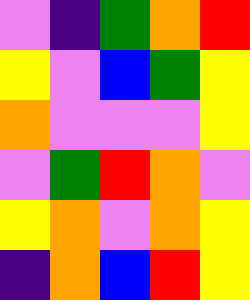[["violet", "indigo", "green", "orange", "red"], ["yellow", "violet", "blue", "green", "yellow"], ["orange", "violet", "violet", "violet", "yellow"], ["violet", "green", "red", "orange", "violet"], ["yellow", "orange", "violet", "orange", "yellow"], ["indigo", "orange", "blue", "red", "yellow"]]